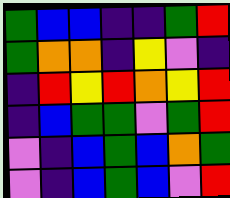[["green", "blue", "blue", "indigo", "indigo", "green", "red"], ["green", "orange", "orange", "indigo", "yellow", "violet", "indigo"], ["indigo", "red", "yellow", "red", "orange", "yellow", "red"], ["indigo", "blue", "green", "green", "violet", "green", "red"], ["violet", "indigo", "blue", "green", "blue", "orange", "green"], ["violet", "indigo", "blue", "green", "blue", "violet", "red"]]